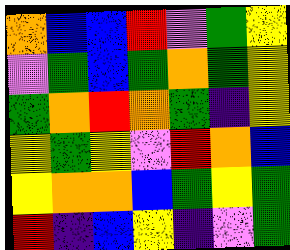[["orange", "blue", "blue", "red", "violet", "green", "yellow"], ["violet", "green", "blue", "green", "orange", "green", "yellow"], ["green", "orange", "red", "orange", "green", "indigo", "yellow"], ["yellow", "green", "yellow", "violet", "red", "orange", "blue"], ["yellow", "orange", "orange", "blue", "green", "yellow", "green"], ["red", "indigo", "blue", "yellow", "indigo", "violet", "green"]]